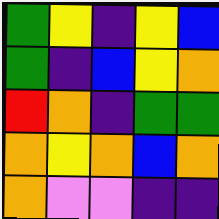[["green", "yellow", "indigo", "yellow", "blue"], ["green", "indigo", "blue", "yellow", "orange"], ["red", "orange", "indigo", "green", "green"], ["orange", "yellow", "orange", "blue", "orange"], ["orange", "violet", "violet", "indigo", "indigo"]]